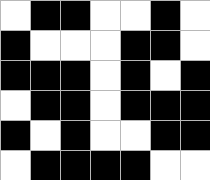[["white", "black", "black", "white", "white", "black", "white"], ["black", "white", "white", "white", "black", "black", "white"], ["black", "black", "black", "white", "black", "white", "black"], ["white", "black", "black", "white", "black", "black", "black"], ["black", "white", "black", "white", "white", "black", "black"], ["white", "black", "black", "black", "black", "white", "white"]]